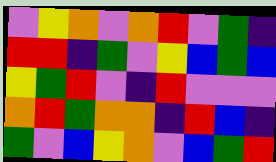[["violet", "yellow", "orange", "violet", "orange", "red", "violet", "green", "indigo"], ["red", "red", "indigo", "green", "violet", "yellow", "blue", "green", "blue"], ["yellow", "green", "red", "violet", "indigo", "red", "violet", "violet", "violet"], ["orange", "red", "green", "orange", "orange", "indigo", "red", "blue", "indigo"], ["green", "violet", "blue", "yellow", "orange", "violet", "blue", "green", "red"]]